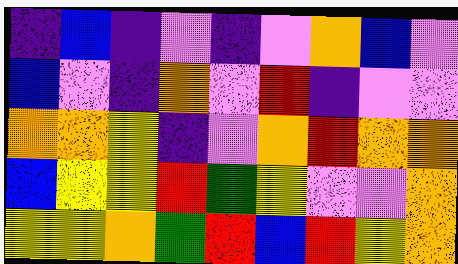[["indigo", "blue", "indigo", "violet", "indigo", "violet", "orange", "blue", "violet"], ["blue", "violet", "indigo", "orange", "violet", "red", "indigo", "violet", "violet"], ["orange", "orange", "yellow", "indigo", "violet", "orange", "red", "orange", "orange"], ["blue", "yellow", "yellow", "red", "green", "yellow", "violet", "violet", "orange"], ["yellow", "yellow", "orange", "green", "red", "blue", "red", "yellow", "orange"]]